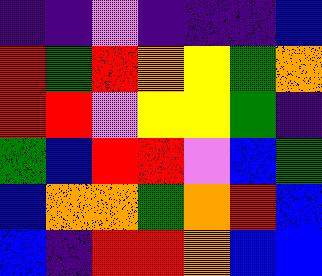[["indigo", "indigo", "violet", "indigo", "indigo", "indigo", "blue"], ["red", "green", "red", "orange", "yellow", "green", "orange"], ["red", "red", "violet", "yellow", "yellow", "green", "indigo"], ["green", "blue", "red", "red", "violet", "blue", "green"], ["blue", "orange", "orange", "green", "orange", "red", "blue"], ["blue", "indigo", "red", "red", "orange", "blue", "blue"]]